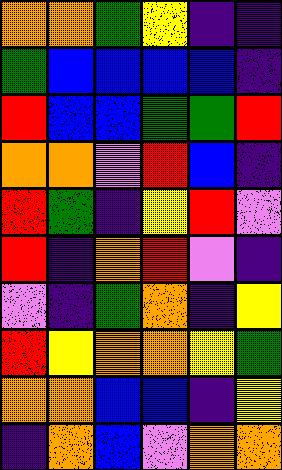[["orange", "orange", "green", "yellow", "indigo", "indigo"], ["green", "blue", "blue", "blue", "blue", "indigo"], ["red", "blue", "blue", "green", "green", "red"], ["orange", "orange", "violet", "red", "blue", "indigo"], ["red", "green", "indigo", "yellow", "red", "violet"], ["red", "indigo", "orange", "red", "violet", "indigo"], ["violet", "indigo", "green", "orange", "indigo", "yellow"], ["red", "yellow", "orange", "orange", "yellow", "green"], ["orange", "orange", "blue", "blue", "indigo", "yellow"], ["indigo", "orange", "blue", "violet", "orange", "orange"]]